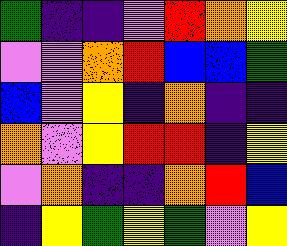[["green", "indigo", "indigo", "violet", "red", "orange", "yellow"], ["violet", "violet", "orange", "red", "blue", "blue", "green"], ["blue", "violet", "yellow", "indigo", "orange", "indigo", "indigo"], ["orange", "violet", "yellow", "red", "red", "indigo", "yellow"], ["violet", "orange", "indigo", "indigo", "orange", "red", "blue"], ["indigo", "yellow", "green", "yellow", "green", "violet", "yellow"]]